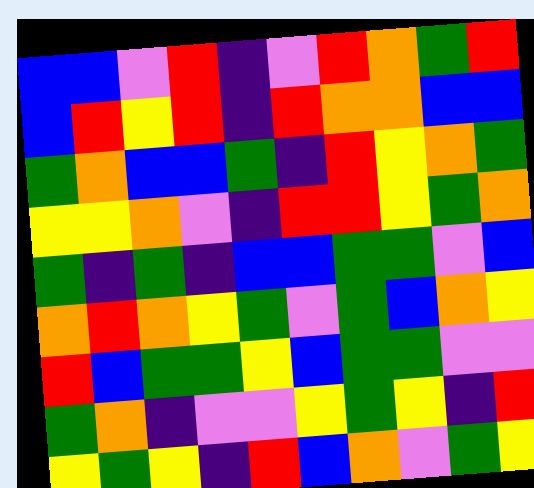[["blue", "blue", "violet", "red", "indigo", "violet", "red", "orange", "green", "red"], ["blue", "red", "yellow", "red", "indigo", "red", "orange", "orange", "blue", "blue"], ["green", "orange", "blue", "blue", "green", "indigo", "red", "yellow", "orange", "green"], ["yellow", "yellow", "orange", "violet", "indigo", "red", "red", "yellow", "green", "orange"], ["green", "indigo", "green", "indigo", "blue", "blue", "green", "green", "violet", "blue"], ["orange", "red", "orange", "yellow", "green", "violet", "green", "blue", "orange", "yellow"], ["red", "blue", "green", "green", "yellow", "blue", "green", "green", "violet", "violet"], ["green", "orange", "indigo", "violet", "violet", "yellow", "green", "yellow", "indigo", "red"], ["yellow", "green", "yellow", "indigo", "red", "blue", "orange", "violet", "green", "yellow"]]